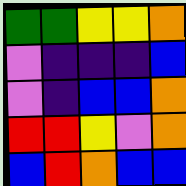[["green", "green", "yellow", "yellow", "orange"], ["violet", "indigo", "indigo", "indigo", "blue"], ["violet", "indigo", "blue", "blue", "orange"], ["red", "red", "yellow", "violet", "orange"], ["blue", "red", "orange", "blue", "blue"]]